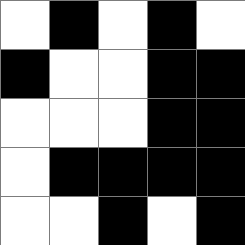[["white", "black", "white", "black", "white"], ["black", "white", "white", "black", "black"], ["white", "white", "white", "black", "black"], ["white", "black", "black", "black", "black"], ["white", "white", "black", "white", "black"]]